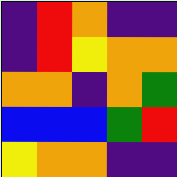[["indigo", "red", "orange", "indigo", "indigo"], ["indigo", "red", "yellow", "orange", "orange"], ["orange", "orange", "indigo", "orange", "green"], ["blue", "blue", "blue", "green", "red"], ["yellow", "orange", "orange", "indigo", "indigo"]]